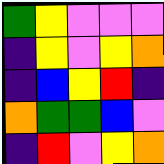[["green", "yellow", "violet", "violet", "violet"], ["indigo", "yellow", "violet", "yellow", "orange"], ["indigo", "blue", "yellow", "red", "indigo"], ["orange", "green", "green", "blue", "violet"], ["indigo", "red", "violet", "yellow", "orange"]]